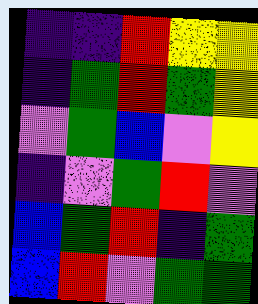[["indigo", "indigo", "red", "yellow", "yellow"], ["indigo", "green", "red", "green", "yellow"], ["violet", "green", "blue", "violet", "yellow"], ["indigo", "violet", "green", "red", "violet"], ["blue", "green", "red", "indigo", "green"], ["blue", "red", "violet", "green", "green"]]